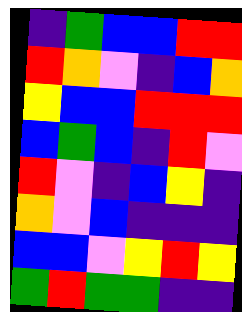[["indigo", "green", "blue", "blue", "red", "red"], ["red", "orange", "violet", "indigo", "blue", "orange"], ["yellow", "blue", "blue", "red", "red", "red"], ["blue", "green", "blue", "indigo", "red", "violet"], ["red", "violet", "indigo", "blue", "yellow", "indigo"], ["orange", "violet", "blue", "indigo", "indigo", "indigo"], ["blue", "blue", "violet", "yellow", "red", "yellow"], ["green", "red", "green", "green", "indigo", "indigo"]]